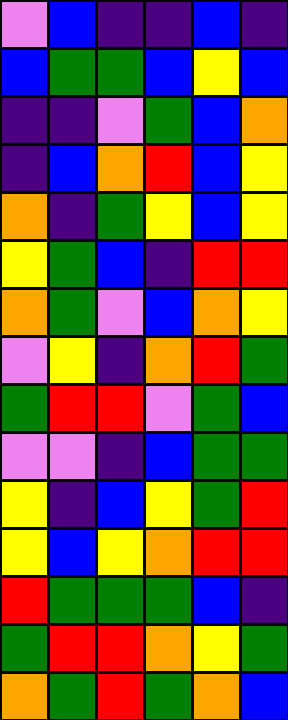[["violet", "blue", "indigo", "indigo", "blue", "indigo"], ["blue", "green", "green", "blue", "yellow", "blue"], ["indigo", "indigo", "violet", "green", "blue", "orange"], ["indigo", "blue", "orange", "red", "blue", "yellow"], ["orange", "indigo", "green", "yellow", "blue", "yellow"], ["yellow", "green", "blue", "indigo", "red", "red"], ["orange", "green", "violet", "blue", "orange", "yellow"], ["violet", "yellow", "indigo", "orange", "red", "green"], ["green", "red", "red", "violet", "green", "blue"], ["violet", "violet", "indigo", "blue", "green", "green"], ["yellow", "indigo", "blue", "yellow", "green", "red"], ["yellow", "blue", "yellow", "orange", "red", "red"], ["red", "green", "green", "green", "blue", "indigo"], ["green", "red", "red", "orange", "yellow", "green"], ["orange", "green", "red", "green", "orange", "blue"]]